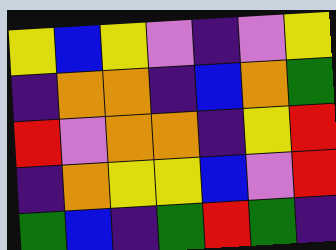[["yellow", "blue", "yellow", "violet", "indigo", "violet", "yellow"], ["indigo", "orange", "orange", "indigo", "blue", "orange", "green"], ["red", "violet", "orange", "orange", "indigo", "yellow", "red"], ["indigo", "orange", "yellow", "yellow", "blue", "violet", "red"], ["green", "blue", "indigo", "green", "red", "green", "indigo"]]